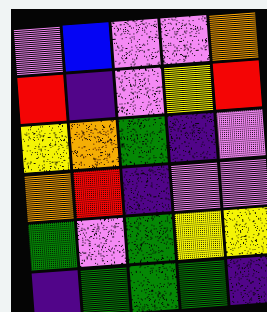[["violet", "blue", "violet", "violet", "orange"], ["red", "indigo", "violet", "yellow", "red"], ["yellow", "orange", "green", "indigo", "violet"], ["orange", "red", "indigo", "violet", "violet"], ["green", "violet", "green", "yellow", "yellow"], ["indigo", "green", "green", "green", "indigo"]]